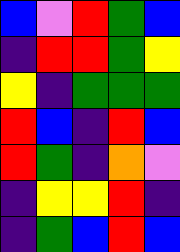[["blue", "violet", "red", "green", "blue"], ["indigo", "red", "red", "green", "yellow"], ["yellow", "indigo", "green", "green", "green"], ["red", "blue", "indigo", "red", "blue"], ["red", "green", "indigo", "orange", "violet"], ["indigo", "yellow", "yellow", "red", "indigo"], ["indigo", "green", "blue", "red", "blue"]]